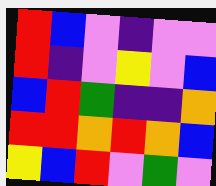[["red", "blue", "violet", "indigo", "violet", "violet"], ["red", "indigo", "violet", "yellow", "violet", "blue"], ["blue", "red", "green", "indigo", "indigo", "orange"], ["red", "red", "orange", "red", "orange", "blue"], ["yellow", "blue", "red", "violet", "green", "violet"]]